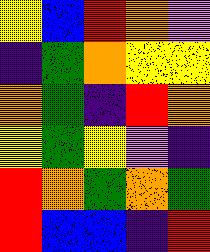[["yellow", "blue", "red", "orange", "violet"], ["indigo", "green", "orange", "yellow", "yellow"], ["orange", "green", "indigo", "red", "orange"], ["yellow", "green", "yellow", "violet", "indigo"], ["red", "orange", "green", "orange", "green"], ["red", "blue", "blue", "indigo", "red"]]